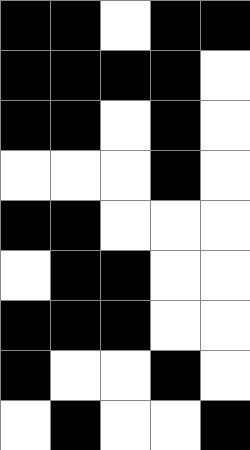[["black", "black", "white", "black", "black"], ["black", "black", "black", "black", "white"], ["black", "black", "white", "black", "white"], ["white", "white", "white", "black", "white"], ["black", "black", "white", "white", "white"], ["white", "black", "black", "white", "white"], ["black", "black", "black", "white", "white"], ["black", "white", "white", "black", "white"], ["white", "black", "white", "white", "black"]]